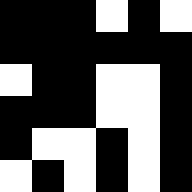[["black", "black", "black", "white", "black", "white"], ["black", "black", "black", "black", "black", "black"], ["white", "black", "black", "white", "white", "black"], ["black", "black", "black", "white", "white", "black"], ["black", "white", "white", "black", "white", "black"], ["white", "black", "white", "black", "white", "black"]]